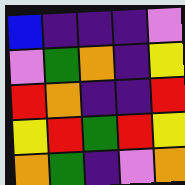[["blue", "indigo", "indigo", "indigo", "violet"], ["violet", "green", "orange", "indigo", "yellow"], ["red", "orange", "indigo", "indigo", "red"], ["yellow", "red", "green", "red", "yellow"], ["orange", "green", "indigo", "violet", "orange"]]